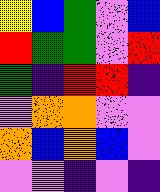[["yellow", "blue", "green", "violet", "blue"], ["red", "green", "green", "violet", "red"], ["green", "indigo", "red", "red", "indigo"], ["violet", "orange", "orange", "violet", "violet"], ["orange", "blue", "orange", "blue", "violet"], ["violet", "violet", "indigo", "violet", "indigo"]]